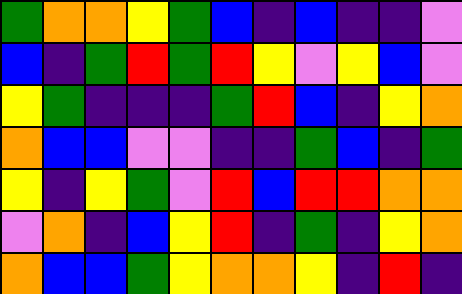[["green", "orange", "orange", "yellow", "green", "blue", "indigo", "blue", "indigo", "indigo", "violet"], ["blue", "indigo", "green", "red", "green", "red", "yellow", "violet", "yellow", "blue", "violet"], ["yellow", "green", "indigo", "indigo", "indigo", "green", "red", "blue", "indigo", "yellow", "orange"], ["orange", "blue", "blue", "violet", "violet", "indigo", "indigo", "green", "blue", "indigo", "green"], ["yellow", "indigo", "yellow", "green", "violet", "red", "blue", "red", "red", "orange", "orange"], ["violet", "orange", "indigo", "blue", "yellow", "red", "indigo", "green", "indigo", "yellow", "orange"], ["orange", "blue", "blue", "green", "yellow", "orange", "orange", "yellow", "indigo", "red", "indigo"]]